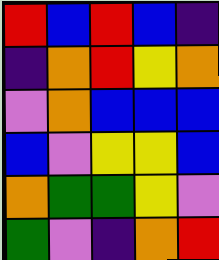[["red", "blue", "red", "blue", "indigo"], ["indigo", "orange", "red", "yellow", "orange"], ["violet", "orange", "blue", "blue", "blue"], ["blue", "violet", "yellow", "yellow", "blue"], ["orange", "green", "green", "yellow", "violet"], ["green", "violet", "indigo", "orange", "red"]]